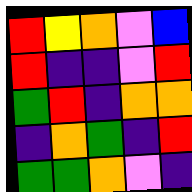[["red", "yellow", "orange", "violet", "blue"], ["red", "indigo", "indigo", "violet", "red"], ["green", "red", "indigo", "orange", "orange"], ["indigo", "orange", "green", "indigo", "red"], ["green", "green", "orange", "violet", "indigo"]]